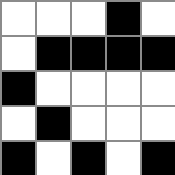[["white", "white", "white", "black", "white"], ["white", "black", "black", "black", "black"], ["black", "white", "white", "white", "white"], ["white", "black", "white", "white", "white"], ["black", "white", "black", "white", "black"]]